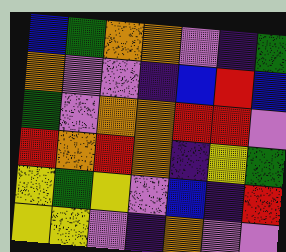[["blue", "green", "orange", "orange", "violet", "indigo", "green"], ["orange", "violet", "violet", "indigo", "blue", "red", "blue"], ["green", "violet", "orange", "orange", "red", "red", "violet"], ["red", "orange", "red", "orange", "indigo", "yellow", "green"], ["yellow", "green", "yellow", "violet", "blue", "indigo", "red"], ["yellow", "yellow", "violet", "indigo", "orange", "violet", "violet"]]